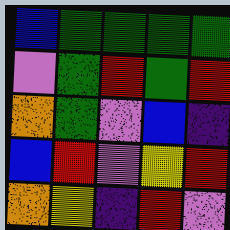[["blue", "green", "green", "green", "green"], ["violet", "green", "red", "green", "red"], ["orange", "green", "violet", "blue", "indigo"], ["blue", "red", "violet", "yellow", "red"], ["orange", "yellow", "indigo", "red", "violet"]]